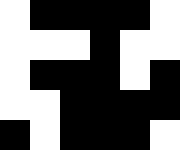[["white", "black", "black", "black", "black", "white"], ["white", "white", "white", "black", "white", "white"], ["white", "black", "black", "black", "white", "black"], ["white", "white", "black", "black", "black", "black"], ["black", "white", "black", "black", "black", "white"]]